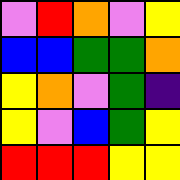[["violet", "red", "orange", "violet", "yellow"], ["blue", "blue", "green", "green", "orange"], ["yellow", "orange", "violet", "green", "indigo"], ["yellow", "violet", "blue", "green", "yellow"], ["red", "red", "red", "yellow", "yellow"]]